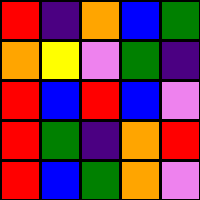[["red", "indigo", "orange", "blue", "green"], ["orange", "yellow", "violet", "green", "indigo"], ["red", "blue", "red", "blue", "violet"], ["red", "green", "indigo", "orange", "red"], ["red", "blue", "green", "orange", "violet"]]